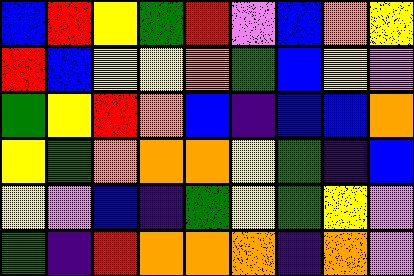[["blue", "red", "yellow", "green", "red", "violet", "blue", "orange", "yellow"], ["red", "blue", "yellow", "yellow", "orange", "green", "blue", "yellow", "violet"], ["green", "yellow", "red", "orange", "blue", "indigo", "blue", "blue", "orange"], ["yellow", "green", "orange", "orange", "orange", "yellow", "green", "indigo", "blue"], ["yellow", "violet", "blue", "indigo", "green", "yellow", "green", "yellow", "violet"], ["green", "indigo", "red", "orange", "orange", "orange", "indigo", "orange", "violet"]]